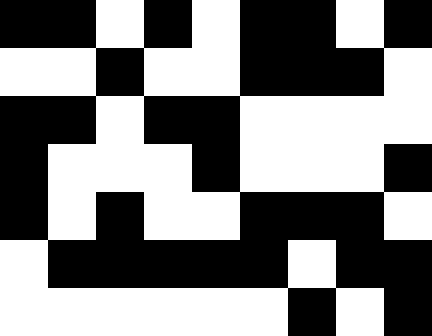[["black", "black", "white", "black", "white", "black", "black", "white", "black"], ["white", "white", "black", "white", "white", "black", "black", "black", "white"], ["black", "black", "white", "black", "black", "white", "white", "white", "white"], ["black", "white", "white", "white", "black", "white", "white", "white", "black"], ["black", "white", "black", "white", "white", "black", "black", "black", "white"], ["white", "black", "black", "black", "black", "black", "white", "black", "black"], ["white", "white", "white", "white", "white", "white", "black", "white", "black"]]